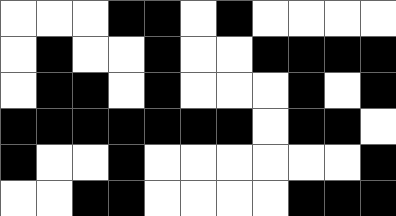[["white", "white", "white", "black", "black", "white", "black", "white", "white", "white", "white"], ["white", "black", "white", "white", "black", "white", "white", "black", "black", "black", "black"], ["white", "black", "black", "white", "black", "white", "white", "white", "black", "white", "black"], ["black", "black", "black", "black", "black", "black", "black", "white", "black", "black", "white"], ["black", "white", "white", "black", "white", "white", "white", "white", "white", "white", "black"], ["white", "white", "black", "black", "white", "white", "white", "white", "black", "black", "black"]]